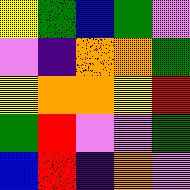[["yellow", "green", "blue", "green", "violet"], ["violet", "indigo", "orange", "orange", "green"], ["yellow", "orange", "orange", "yellow", "red"], ["green", "red", "violet", "violet", "green"], ["blue", "red", "indigo", "orange", "violet"]]